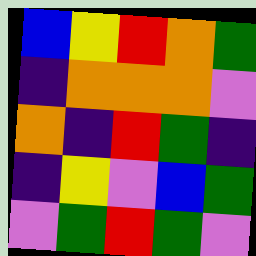[["blue", "yellow", "red", "orange", "green"], ["indigo", "orange", "orange", "orange", "violet"], ["orange", "indigo", "red", "green", "indigo"], ["indigo", "yellow", "violet", "blue", "green"], ["violet", "green", "red", "green", "violet"]]